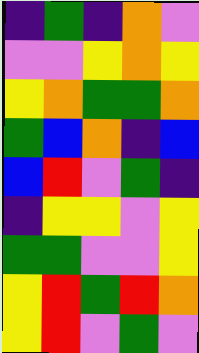[["indigo", "green", "indigo", "orange", "violet"], ["violet", "violet", "yellow", "orange", "yellow"], ["yellow", "orange", "green", "green", "orange"], ["green", "blue", "orange", "indigo", "blue"], ["blue", "red", "violet", "green", "indigo"], ["indigo", "yellow", "yellow", "violet", "yellow"], ["green", "green", "violet", "violet", "yellow"], ["yellow", "red", "green", "red", "orange"], ["yellow", "red", "violet", "green", "violet"]]